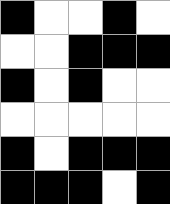[["black", "white", "white", "black", "white"], ["white", "white", "black", "black", "black"], ["black", "white", "black", "white", "white"], ["white", "white", "white", "white", "white"], ["black", "white", "black", "black", "black"], ["black", "black", "black", "white", "black"]]